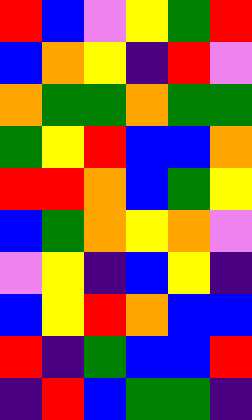[["red", "blue", "violet", "yellow", "green", "red"], ["blue", "orange", "yellow", "indigo", "red", "violet"], ["orange", "green", "green", "orange", "green", "green"], ["green", "yellow", "red", "blue", "blue", "orange"], ["red", "red", "orange", "blue", "green", "yellow"], ["blue", "green", "orange", "yellow", "orange", "violet"], ["violet", "yellow", "indigo", "blue", "yellow", "indigo"], ["blue", "yellow", "red", "orange", "blue", "blue"], ["red", "indigo", "green", "blue", "blue", "red"], ["indigo", "red", "blue", "green", "green", "indigo"]]